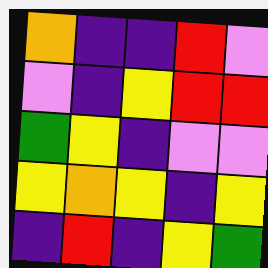[["orange", "indigo", "indigo", "red", "violet"], ["violet", "indigo", "yellow", "red", "red"], ["green", "yellow", "indigo", "violet", "violet"], ["yellow", "orange", "yellow", "indigo", "yellow"], ["indigo", "red", "indigo", "yellow", "green"]]